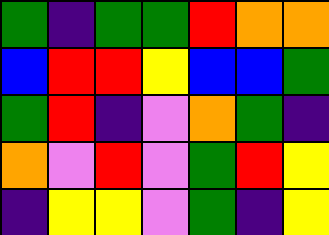[["green", "indigo", "green", "green", "red", "orange", "orange"], ["blue", "red", "red", "yellow", "blue", "blue", "green"], ["green", "red", "indigo", "violet", "orange", "green", "indigo"], ["orange", "violet", "red", "violet", "green", "red", "yellow"], ["indigo", "yellow", "yellow", "violet", "green", "indigo", "yellow"]]